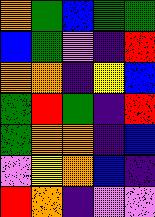[["orange", "green", "blue", "green", "green"], ["blue", "green", "violet", "indigo", "red"], ["orange", "orange", "indigo", "yellow", "blue"], ["green", "red", "green", "indigo", "red"], ["green", "orange", "orange", "indigo", "blue"], ["violet", "yellow", "orange", "blue", "indigo"], ["red", "orange", "indigo", "violet", "violet"]]